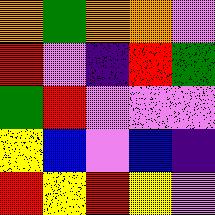[["orange", "green", "orange", "orange", "violet"], ["red", "violet", "indigo", "red", "green"], ["green", "red", "violet", "violet", "violet"], ["yellow", "blue", "violet", "blue", "indigo"], ["red", "yellow", "red", "yellow", "violet"]]